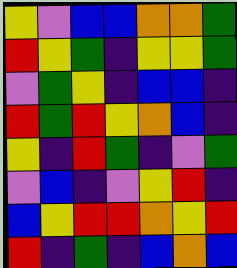[["yellow", "violet", "blue", "blue", "orange", "orange", "green"], ["red", "yellow", "green", "indigo", "yellow", "yellow", "green"], ["violet", "green", "yellow", "indigo", "blue", "blue", "indigo"], ["red", "green", "red", "yellow", "orange", "blue", "indigo"], ["yellow", "indigo", "red", "green", "indigo", "violet", "green"], ["violet", "blue", "indigo", "violet", "yellow", "red", "indigo"], ["blue", "yellow", "red", "red", "orange", "yellow", "red"], ["red", "indigo", "green", "indigo", "blue", "orange", "blue"]]